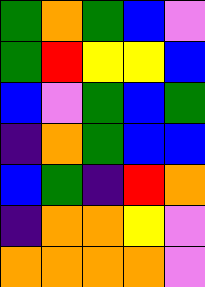[["green", "orange", "green", "blue", "violet"], ["green", "red", "yellow", "yellow", "blue"], ["blue", "violet", "green", "blue", "green"], ["indigo", "orange", "green", "blue", "blue"], ["blue", "green", "indigo", "red", "orange"], ["indigo", "orange", "orange", "yellow", "violet"], ["orange", "orange", "orange", "orange", "violet"]]